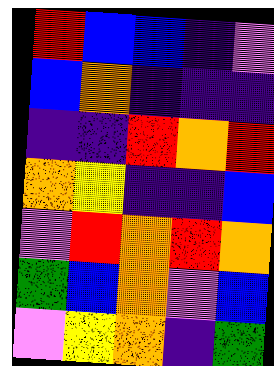[["red", "blue", "blue", "indigo", "violet"], ["blue", "orange", "indigo", "indigo", "indigo"], ["indigo", "indigo", "red", "orange", "red"], ["orange", "yellow", "indigo", "indigo", "blue"], ["violet", "red", "orange", "red", "orange"], ["green", "blue", "orange", "violet", "blue"], ["violet", "yellow", "orange", "indigo", "green"]]